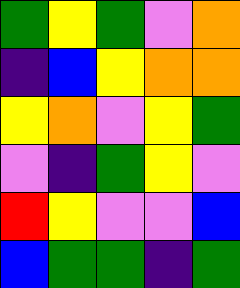[["green", "yellow", "green", "violet", "orange"], ["indigo", "blue", "yellow", "orange", "orange"], ["yellow", "orange", "violet", "yellow", "green"], ["violet", "indigo", "green", "yellow", "violet"], ["red", "yellow", "violet", "violet", "blue"], ["blue", "green", "green", "indigo", "green"]]